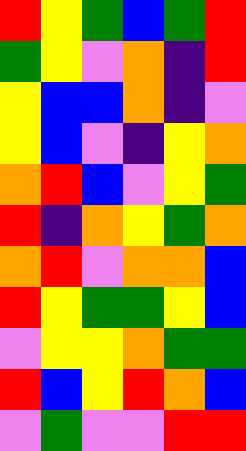[["red", "yellow", "green", "blue", "green", "red"], ["green", "yellow", "violet", "orange", "indigo", "red"], ["yellow", "blue", "blue", "orange", "indigo", "violet"], ["yellow", "blue", "violet", "indigo", "yellow", "orange"], ["orange", "red", "blue", "violet", "yellow", "green"], ["red", "indigo", "orange", "yellow", "green", "orange"], ["orange", "red", "violet", "orange", "orange", "blue"], ["red", "yellow", "green", "green", "yellow", "blue"], ["violet", "yellow", "yellow", "orange", "green", "green"], ["red", "blue", "yellow", "red", "orange", "blue"], ["violet", "green", "violet", "violet", "red", "red"]]